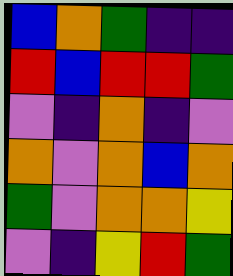[["blue", "orange", "green", "indigo", "indigo"], ["red", "blue", "red", "red", "green"], ["violet", "indigo", "orange", "indigo", "violet"], ["orange", "violet", "orange", "blue", "orange"], ["green", "violet", "orange", "orange", "yellow"], ["violet", "indigo", "yellow", "red", "green"]]